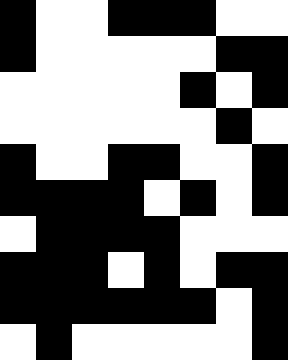[["black", "white", "white", "black", "black", "black", "white", "white"], ["black", "white", "white", "white", "white", "white", "black", "black"], ["white", "white", "white", "white", "white", "black", "white", "black"], ["white", "white", "white", "white", "white", "white", "black", "white"], ["black", "white", "white", "black", "black", "white", "white", "black"], ["black", "black", "black", "black", "white", "black", "white", "black"], ["white", "black", "black", "black", "black", "white", "white", "white"], ["black", "black", "black", "white", "black", "white", "black", "black"], ["black", "black", "black", "black", "black", "black", "white", "black"], ["white", "black", "white", "white", "white", "white", "white", "black"]]